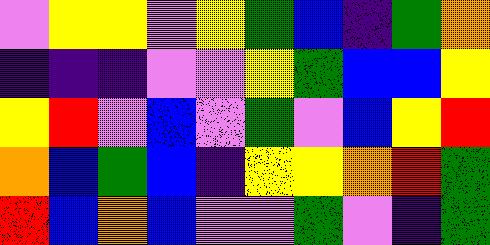[["violet", "yellow", "yellow", "violet", "yellow", "green", "blue", "indigo", "green", "orange"], ["indigo", "indigo", "indigo", "violet", "violet", "yellow", "green", "blue", "blue", "yellow"], ["yellow", "red", "violet", "blue", "violet", "green", "violet", "blue", "yellow", "red"], ["orange", "blue", "green", "blue", "indigo", "yellow", "yellow", "orange", "red", "green"], ["red", "blue", "orange", "blue", "violet", "violet", "green", "violet", "indigo", "green"]]